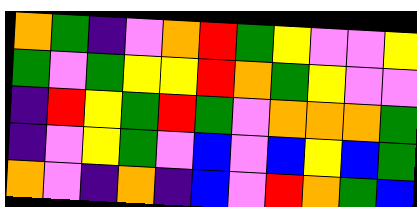[["orange", "green", "indigo", "violet", "orange", "red", "green", "yellow", "violet", "violet", "yellow"], ["green", "violet", "green", "yellow", "yellow", "red", "orange", "green", "yellow", "violet", "violet"], ["indigo", "red", "yellow", "green", "red", "green", "violet", "orange", "orange", "orange", "green"], ["indigo", "violet", "yellow", "green", "violet", "blue", "violet", "blue", "yellow", "blue", "green"], ["orange", "violet", "indigo", "orange", "indigo", "blue", "violet", "red", "orange", "green", "blue"]]